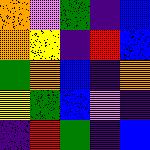[["orange", "violet", "green", "indigo", "blue"], ["orange", "yellow", "indigo", "red", "blue"], ["green", "orange", "blue", "indigo", "orange"], ["yellow", "green", "blue", "violet", "indigo"], ["indigo", "red", "green", "indigo", "blue"]]